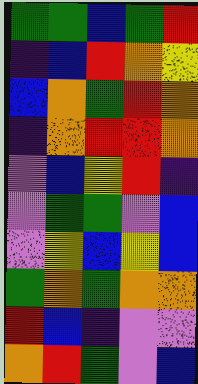[["green", "green", "blue", "green", "red"], ["indigo", "blue", "red", "orange", "yellow"], ["blue", "orange", "green", "red", "orange"], ["indigo", "orange", "red", "red", "orange"], ["violet", "blue", "yellow", "red", "indigo"], ["violet", "green", "green", "violet", "blue"], ["violet", "yellow", "blue", "yellow", "blue"], ["green", "orange", "green", "orange", "orange"], ["red", "blue", "indigo", "violet", "violet"], ["orange", "red", "green", "violet", "blue"]]